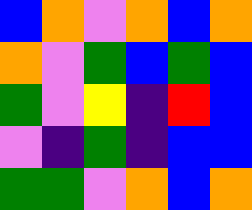[["blue", "orange", "violet", "orange", "blue", "orange"], ["orange", "violet", "green", "blue", "green", "blue"], ["green", "violet", "yellow", "indigo", "red", "blue"], ["violet", "indigo", "green", "indigo", "blue", "blue"], ["green", "green", "violet", "orange", "blue", "orange"]]